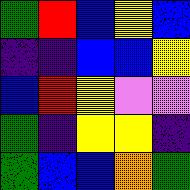[["green", "red", "blue", "yellow", "blue"], ["indigo", "indigo", "blue", "blue", "yellow"], ["blue", "red", "yellow", "violet", "violet"], ["green", "indigo", "yellow", "yellow", "indigo"], ["green", "blue", "blue", "orange", "green"]]